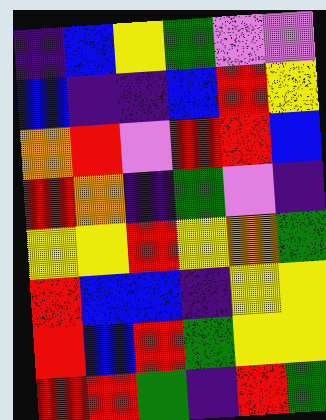[["indigo", "blue", "yellow", "green", "violet", "violet"], ["blue", "indigo", "indigo", "blue", "red", "yellow"], ["orange", "red", "violet", "red", "red", "blue"], ["red", "orange", "indigo", "green", "violet", "indigo"], ["yellow", "yellow", "red", "yellow", "orange", "green"], ["red", "blue", "blue", "indigo", "yellow", "yellow"], ["red", "blue", "red", "green", "yellow", "yellow"], ["red", "red", "green", "indigo", "red", "green"]]